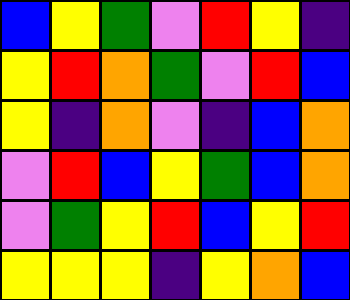[["blue", "yellow", "green", "violet", "red", "yellow", "indigo"], ["yellow", "red", "orange", "green", "violet", "red", "blue"], ["yellow", "indigo", "orange", "violet", "indigo", "blue", "orange"], ["violet", "red", "blue", "yellow", "green", "blue", "orange"], ["violet", "green", "yellow", "red", "blue", "yellow", "red"], ["yellow", "yellow", "yellow", "indigo", "yellow", "orange", "blue"]]